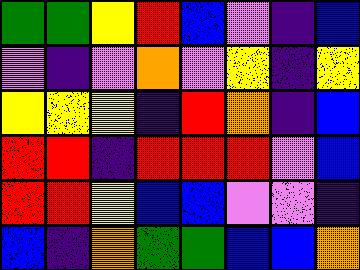[["green", "green", "yellow", "red", "blue", "violet", "indigo", "blue"], ["violet", "indigo", "violet", "orange", "violet", "yellow", "indigo", "yellow"], ["yellow", "yellow", "yellow", "indigo", "red", "orange", "indigo", "blue"], ["red", "red", "indigo", "red", "red", "red", "violet", "blue"], ["red", "red", "yellow", "blue", "blue", "violet", "violet", "indigo"], ["blue", "indigo", "orange", "green", "green", "blue", "blue", "orange"]]